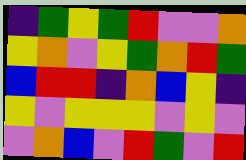[["indigo", "green", "yellow", "green", "red", "violet", "violet", "orange"], ["yellow", "orange", "violet", "yellow", "green", "orange", "red", "green"], ["blue", "red", "red", "indigo", "orange", "blue", "yellow", "indigo"], ["yellow", "violet", "yellow", "yellow", "yellow", "violet", "yellow", "violet"], ["violet", "orange", "blue", "violet", "red", "green", "violet", "red"]]